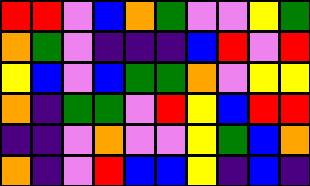[["red", "red", "violet", "blue", "orange", "green", "violet", "violet", "yellow", "green"], ["orange", "green", "violet", "indigo", "indigo", "indigo", "blue", "red", "violet", "red"], ["yellow", "blue", "violet", "blue", "green", "green", "orange", "violet", "yellow", "yellow"], ["orange", "indigo", "green", "green", "violet", "red", "yellow", "blue", "red", "red"], ["indigo", "indigo", "violet", "orange", "violet", "violet", "yellow", "green", "blue", "orange"], ["orange", "indigo", "violet", "red", "blue", "blue", "yellow", "indigo", "blue", "indigo"]]